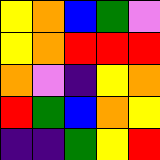[["yellow", "orange", "blue", "green", "violet"], ["yellow", "orange", "red", "red", "red"], ["orange", "violet", "indigo", "yellow", "orange"], ["red", "green", "blue", "orange", "yellow"], ["indigo", "indigo", "green", "yellow", "red"]]